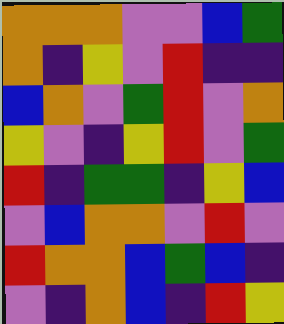[["orange", "orange", "orange", "violet", "violet", "blue", "green"], ["orange", "indigo", "yellow", "violet", "red", "indigo", "indigo"], ["blue", "orange", "violet", "green", "red", "violet", "orange"], ["yellow", "violet", "indigo", "yellow", "red", "violet", "green"], ["red", "indigo", "green", "green", "indigo", "yellow", "blue"], ["violet", "blue", "orange", "orange", "violet", "red", "violet"], ["red", "orange", "orange", "blue", "green", "blue", "indigo"], ["violet", "indigo", "orange", "blue", "indigo", "red", "yellow"]]